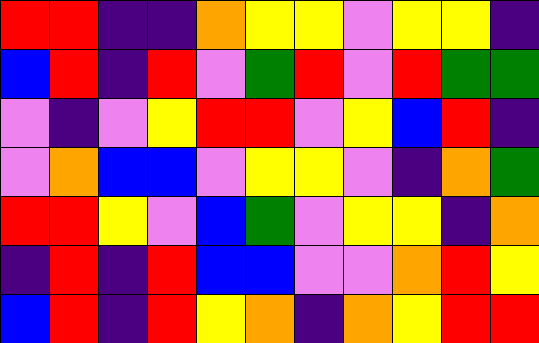[["red", "red", "indigo", "indigo", "orange", "yellow", "yellow", "violet", "yellow", "yellow", "indigo"], ["blue", "red", "indigo", "red", "violet", "green", "red", "violet", "red", "green", "green"], ["violet", "indigo", "violet", "yellow", "red", "red", "violet", "yellow", "blue", "red", "indigo"], ["violet", "orange", "blue", "blue", "violet", "yellow", "yellow", "violet", "indigo", "orange", "green"], ["red", "red", "yellow", "violet", "blue", "green", "violet", "yellow", "yellow", "indigo", "orange"], ["indigo", "red", "indigo", "red", "blue", "blue", "violet", "violet", "orange", "red", "yellow"], ["blue", "red", "indigo", "red", "yellow", "orange", "indigo", "orange", "yellow", "red", "red"]]